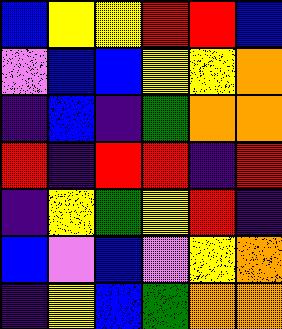[["blue", "yellow", "yellow", "red", "red", "blue"], ["violet", "blue", "blue", "yellow", "yellow", "orange"], ["indigo", "blue", "indigo", "green", "orange", "orange"], ["red", "indigo", "red", "red", "indigo", "red"], ["indigo", "yellow", "green", "yellow", "red", "indigo"], ["blue", "violet", "blue", "violet", "yellow", "orange"], ["indigo", "yellow", "blue", "green", "orange", "orange"]]